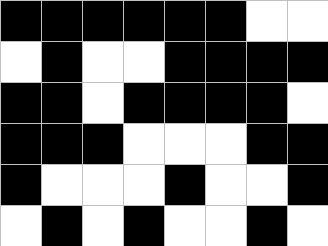[["black", "black", "black", "black", "black", "black", "white", "white"], ["white", "black", "white", "white", "black", "black", "black", "black"], ["black", "black", "white", "black", "black", "black", "black", "white"], ["black", "black", "black", "white", "white", "white", "black", "black"], ["black", "white", "white", "white", "black", "white", "white", "black"], ["white", "black", "white", "black", "white", "white", "black", "white"]]